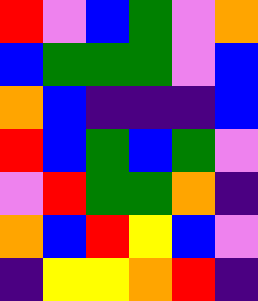[["red", "violet", "blue", "green", "violet", "orange"], ["blue", "green", "green", "green", "violet", "blue"], ["orange", "blue", "indigo", "indigo", "indigo", "blue"], ["red", "blue", "green", "blue", "green", "violet"], ["violet", "red", "green", "green", "orange", "indigo"], ["orange", "blue", "red", "yellow", "blue", "violet"], ["indigo", "yellow", "yellow", "orange", "red", "indigo"]]